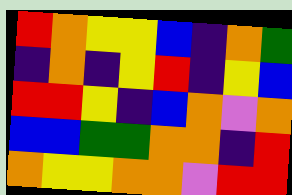[["red", "orange", "yellow", "yellow", "blue", "indigo", "orange", "green"], ["indigo", "orange", "indigo", "yellow", "red", "indigo", "yellow", "blue"], ["red", "red", "yellow", "indigo", "blue", "orange", "violet", "orange"], ["blue", "blue", "green", "green", "orange", "orange", "indigo", "red"], ["orange", "yellow", "yellow", "orange", "orange", "violet", "red", "red"]]